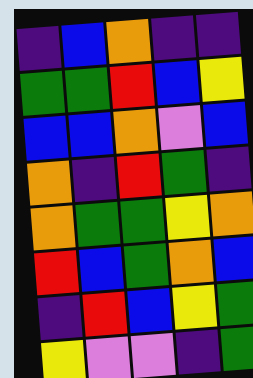[["indigo", "blue", "orange", "indigo", "indigo"], ["green", "green", "red", "blue", "yellow"], ["blue", "blue", "orange", "violet", "blue"], ["orange", "indigo", "red", "green", "indigo"], ["orange", "green", "green", "yellow", "orange"], ["red", "blue", "green", "orange", "blue"], ["indigo", "red", "blue", "yellow", "green"], ["yellow", "violet", "violet", "indigo", "green"]]